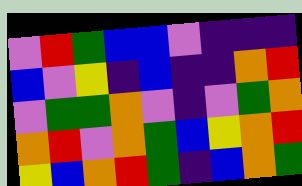[["violet", "red", "green", "blue", "blue", "violet", "indigo", "indigo", "indigo"], ["blue", "violet", "yellow", "indigo", "blue", "indigo", "indigo", "orange", "red"], ["violet", "green", "green", "orange", "violet", "indigo", "violet", "green", "orange"], ["orange", "red", "violet", "orange", "green", "blue", "yellow", "orange", "red"], ["yellow", "blue", "orange", "red", "green", "indigo", "blue", "orange", "green"]]